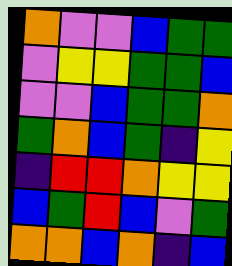[["orange", "violet", "violet", "blue", "green", "green"], ["violet", "yellow", "yellow", "green", "green", "blue"], ["violet", "violet", "blue", "green", "green", "orange"], ["green", "orange", "blue", "green", "indigo", "yellow"], ["indigo", "red", "red", "orange", "yellow", "yellow"], ["blue", "green", "red", "blue", "violet", "green"], ["orange", "orange", "blue", "orange", "indigo", "blue"]]